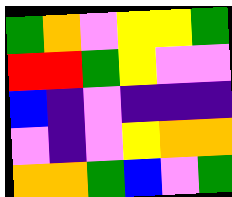[["green", "orange", "violet", "yellow", "yellow", "green"], ["red", "red", "green", "yellow", "violet", "violet"], ["blue", "indigo", "violet", "indigo", "indigo", "indigo"], ["violet", "indigo", "violet", "yellow", "orange", "orange"], ["orange", "orange", "green", "blue", "violet", "green"]]